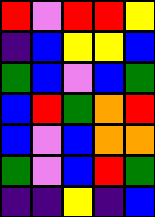[["red", "violet", "red", "red", "yellow"], ["indigo", "blue", "yellow", "yellow", "blue"], ["green", "blue", "violet", "blue", "green"], ["blue", "red", "green", "orange", "red"], ["blue", "violet", "blue", "orange", "orange"], ["green", "violet", "blue", "red", "green"], ["indigo", "indigo", "yellow", "indigo", "blue"]]